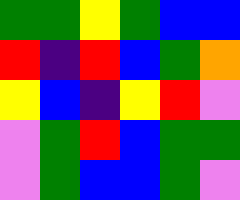[["green", "green", "yellow", "green", "blue", "blue"], ["red", "indigo", "red", "blue", "green", "orange"], ["yellow", "blue", "indigo", "yellow", "red", "violet"], ["violet", "green", "red", "blue", "green", "green"], ["violet", "green", "blue", "blue", "green", "violet"]]